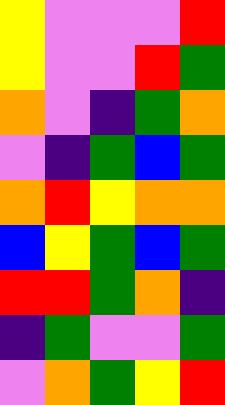[["yellow", "violet", "violet", "violet", "red"], ["yellow", "violet", "violet", "red", "green"], ["orange", "violet", "indigo", "green", "orange"], ["violet", "indigo", "green", "blue", "green"], ["orange", "red", "yellow", "orange", "orange"], ["blue", "yellow", "green", "blue", "green"], ["red", "red", "green", "orange", "indigo"], ["indigo", "green", "violet", "violet", "green"], ["violet", "orange", "green", "yellow", "red"]]